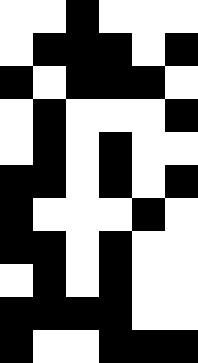[["white", "white", "black", "white", "white", "white"], ["white", "black", "black", "black", "white", "black"], ["black", "white", "black", "black", "black", "white"], ["white", "black", "white", "white", "white", "black"], ["white", "black", "white", "black", "white", "white"], ["black", "black", "white", "black", "white", "black"], ["black", "white", "white", "white", "black", "white"], ["black", "black", "white", "black", "white", "white"], ["white", "black", "white", "black", "white", "white"], ["black", "black", "black", "black", "white", "white"], ["black", "white", "white", "black", "black", "black"]]